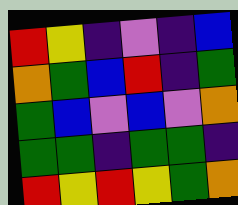[["red", "yellow", "indigo", "violet", "indigo", "blue"], ["orange", "green", "blue", "red", "indigo", "green"], ["green", "blue", "violet", "blue", "violet", "orange"], ["green", "green", "indigo", "green", "green", "indigo"], ["red", "yellow", "red", "yellow", "green", "orange"]]